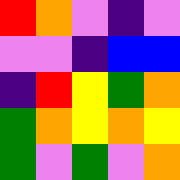[["red", "orange", "violet", "indigo", "violet"], ["violet", "violet", "indigo", "blue", "blue"], ["indigo", "red", "yellow", "green", "orange"], ["green", "orange", "yellow", "orange", "yellow"], ["green", "violet", "green", "violet", "orange"]]